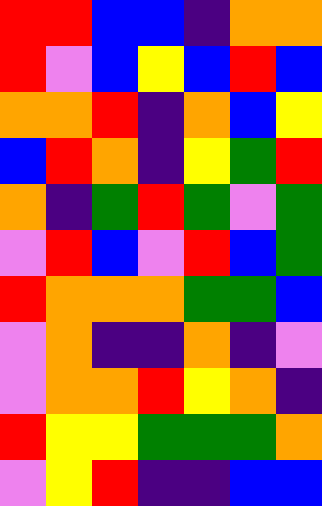[["red", "red", "blue", "blue", "indigo", "orange", "orange"], ["red", "violet", "blue", "yellow", "blue", "red", "blue"], ["orange", "orange", "red", "indigo", "orange", "blue", "yellow"], ["blue", "red", "orange", "indigo", "yellow", "green", "red"], ["orange", "indigo", "green", "red", "green", "violet", "green"], ["violet", "red", "blue", "violet", "red", "blue", "green"], ["red", "orange", "orange", "orange", "green", "green", "blue"], ["violet", "orange", "indigo", "indigo", "orange", "indigo", "violet"], ["violet", "orange", "orange", "red", "yellow", "orange", "indigo"], ["red", "yellow", "yellow", "green", "green", "green", "orange"], ["violet", "yellow", "red", "indigo", "indigo", "blue", "blue"]]